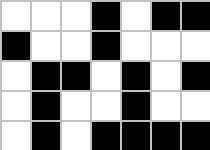[["white", "white", "white", "black", "white", "black", "black"], ["black", "white", "white", "black", "white", "white", "white"], ["white", "black", "black", "white", "black", "white", "black"], ["white", "black", "white", "white", "black", "white", "white"], ["white", "black", "white", "black", "black", "black", "black"]]